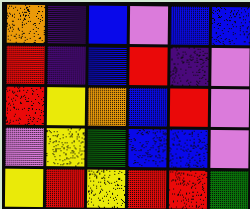[["orange", "indigo", "blue", "violet", "blue", "blue"], ["red", "indigo", "blue", "red", "indigo", "violet"], ["red", "yellow", "orange", "blue", "red", "violet"], ["violet", "yellow", "green", "blue", "blue", "violet"], ["yellow", "red", "yellow", "red", "red", "green"]]